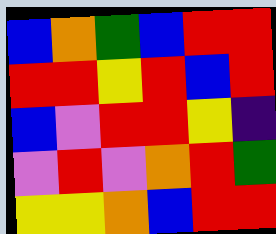[["blue", "orange", "green", "blue", "red", "red"], ["red", "red", "yellow", "red", "blue", "red"], ["blue", "violet", "red", "red", "yellow", "indigo"], ["violet", "red", "violet", "orange", "red", "green"], ["yellow", "yellow", "orange", "blue", "red", "red"]]